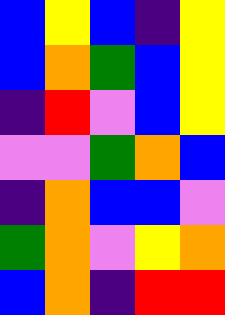[["blue", "yellow", "blue", "indigo", "yellow"], ["blue", "orange", "green", "blue", "yellow"], ["indigo", "red", "violet", "blue", "yellow"], ["violet", "violet", "green", "orange", "blue"], ["indigo", "orange", "blue", "blue", "violet"], ["green", "orange", "violet", "yellow", "orange"], ["blue", "orange", "indigo", "red", "red"]]